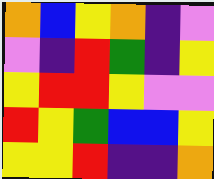[["orange", "blue", "yellow", "orange", "indigo", "violet"], ["violet", "indigo", "red", "green", "indigo", "yellow"], ["yellow", "red", "red", "yellow", "violet", "violet"], ["red", "yellow", "green", "blue", "blue", "yellow"], ["yellow", "yellow", "red", "indigo", "indigo", "orange"]]